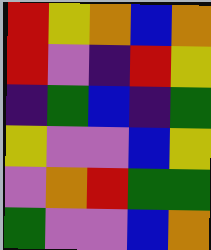[["red", "yellow", "orange", "blue", "orange"], ["red", "violet", "indigo", "red", "yellow"], ["indigo", "green", "blue", "indigo", "green"], ["yellow", "violet", "violet", "blue", "yellow"], ["violet", "orange", "red", "green", "green"], ["green", "violet", "violet", "blue", "orange"]]